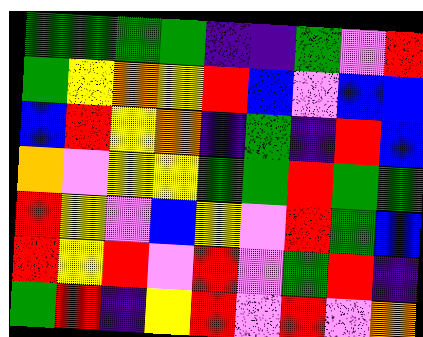[["green", "green", "green", "green", "indigo", "indigo", "green", "violet", "red"], ["green", "yellow", "orange", "yellow", "red", "blue", "violet", "blue", "blue"], ["blue", "red", "yellow", "orange", "indigo", "green", "indigo", "red", "blue"], ["orange", "violet", "yellow", "yellow", "green", "green", "red", "green", "green"], ["red", "yellow", "violet", "blue", "yellow", "violet", "red", "green", "blue"], ["red", "yellow", "red", "violet", "red", "violet", "green", "red", "indigo"], ["green", "red", "indigo", "yellow", "red", "violet", "red", "violet", "orange"]]